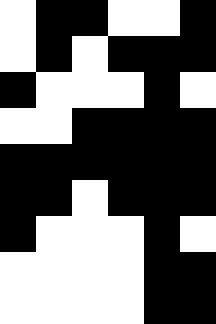[["white", "black", "black", "white", "white", "black"], ["white", "black", "white", "black", "black", "black"], ["black", "white", "white", "white", "black", "white"], ["white", "white", "black", "black", "black", "black"], ["black", "black", "black", "black", "black", "black"], ["black", "black", "white", "black", "black", "black"], ["black", "white", "white", "white", "black", "white"], ["white", "white", "white", "white", "black", "black"], ["white", "white", "white", "white", "black", "black"]]